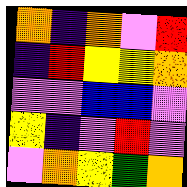[["orange", "indigo", "orange", "violet", "red"], ["indigo", "red", "yellow", "yellow", "orange"], ["violet", "violet", "blue", "blue", "violet"], ["yellow", "indigo", "violet", "red", "violet"], ["violet", "orange", "yellow", "green", "orange"]]